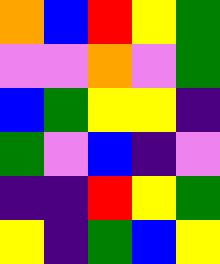[["orange", "blue", "red", "yellow", "green"], ["violet", "violet", "orange", "violet", "green"], ["blue", "green", "yellow", "yellow", "indigo"], ["green", "violet", "blue", "indigo", "violet"], ["indigo", "indigo", "red", "yellow", "green"], ["yellow", "indigo", "green", "blue", "yellow"]]